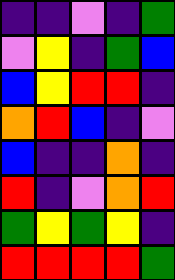[["indigo", "indigo", "violet", "indigo", "green"], ["violet", "yellow", "indigo", "green", "blue"], ["blue", "yellow", "red", "red", "indigo"], ["orange", "red", "blue", "indigo", "violet"], ["blue", "indigo", "indigo", "orange", "indigo"], ["red", "indigo", "violet", "orange", "red"], ["green", "yellow", "green", "yellow", "indigo"], ["red", "red", "red", "red", "green"]]